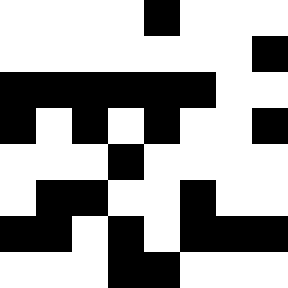[["white", "white", "white", "white", "black", "white", "white", "white"], ["white", "white", "white", "white", "white", "white", "white", "black"], ["black", "black", "black", "black", "black", "black", "white", "white"], ["black", "white", "black", "white", "black", "white", "white", "black"], ["white", "white", "white", "black", "white", "white", "white", "white"], ["white", "black", "black", "white", "white", "black", "white", "white"], ["black", "black", "white", "black", "white", "black", "black", "black"], ["white", "white", "white", "black", "black", "white", "white", "white"]]